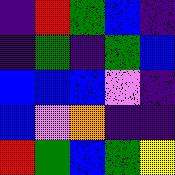[["indigo", "red", "green", "blue", "indigo"], ["indigo", "green", "indigo", "green", "blue"], ["blue", "blue", "blue", "violet", "indigo"], ["blue", "violet", "orange", "indigo", "indigo"], ["red", "green", "blue", "green", "yellow"]]